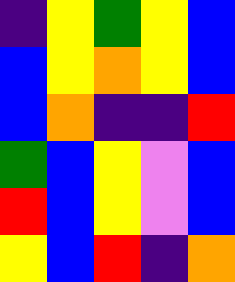[["indigo", "yellow", "green", "yellow", "blue"], ["blue", "yellow", "orange", "yellow", "blue"], ["blue", "orange", "indigo", "indigo", "red"], ["green", "blue", "yellow", "violet", "blue"], ["red", "blue", "yellow", "violet", "blue"], ["yellow", "blue", "red", "indigo", "orange"]]